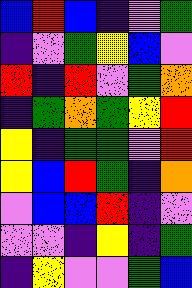[["blue", "red", "blue", "indigo", "violet", "green"], ["indigo", "violet", "green", "yellow", "blue", "violet"], ["red", "indigo", "red", "violet", "green", "orange"], ["indigo", "green", "orange", "green", "yellow", "red"], ["yellow", "indigo", "green", "green", "violet", "red"], ["yellow", "blue", "red", "green", "indigo", "orange"], ["violet", "blue", "blue", "red", "indigo", "violet"], ["violet", "violet", "indigo", "yellow", "indigo", "green"], ["indigo", "yellow", "violet", "violet", "green", "blue"]]